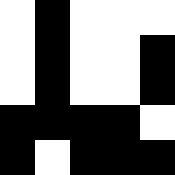[["white", "black", "white", "white", "white"], ["white", "black", "white", "white", "black"], ["white", "black", "white", "white", "black"], ["black", "black", "black", "black", "white"], ["black", "white", "black", "black", "black"]]